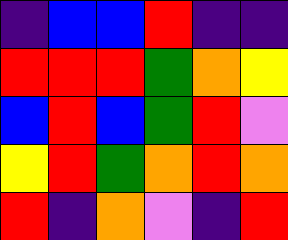[["indigo", "blue", "blue", "red", "indigo", "indigo"], ["red", "red", "red", "green", "orange", "yellow"], ["blue", "red", "blue", "green", "red", "violet"], ["yellow", "red", "green", "orange", "red", "orange"], ["red", "indigo", "orange", "violet", "indigo", "red"]]